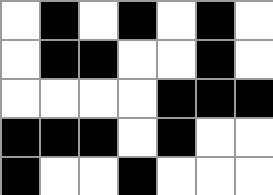[["white", "black", "white", "black", "white", "black", "white"], ["white", "black", "black", "white", "white", "black", "white"], ["white", "white", "white", "white", "black", "black", "black"], ["black", "black", "black", "white", "black", "white", "white"], ["black", "white", "white", "black", "white", "white", "white"]]